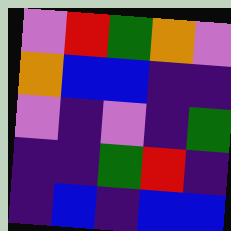[["violet", "red", "green", "orange", "violet"], ["orange", "blue", "blue", "indigo", "indigo"], ["violet", "indigo", "violet", "indigo", "green"], ["indigo", "indigo", "green", "red", "indigo"], ["indigo", "blue", "indigo", "blue", "blue"]]